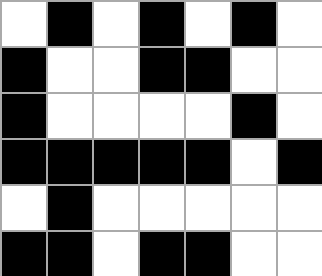[["white", "black", "white", "black", "white", "black", "white"], ["black", "white", "white", "black", "black", "white", "white"], ["black", "white", "white", "white", "white", "black", "white"], ["black", "black", "black", "black", "black", "white", "black"], ["white", "black", "white", "white", "white", "white", "white"], ["black", "black", "white", "black", "black", "white", "white"]]